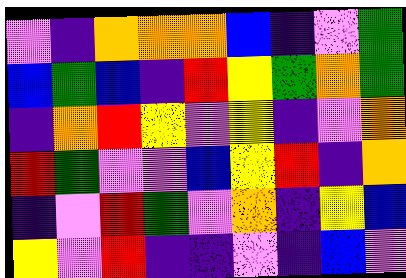[["violet", "indigo", "orange", "orange", "orange", "blue", "indigo", "violet", "green"], ["blue", "green", "blue", "indigo", "red", "yellow", "green", "orange", "green"], ["indigo", "orange", "red", "yellow", "violet", "yellow", "indigo", "violet", "orange"], ["red", "green", "violet", "violet", "blue", "yellow", "red", "indigo", "orange"], ["indigo", "violet", "red", "green", "violet", "orange", "indigo", "yellow", "blue"], ["yellow", "violet", "red", "indigo", "indigo", "violet", "indigo", "blue", "violet"]]